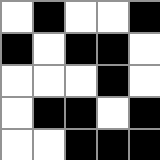[["white", "black", "white", "white", "black"], ["black", "white", "black", "black", "white"], ["white", "white", "white", "black", "white"], ["white", "black", "black", "white", "black"], ["white", "white", "black", "black", "black"]]